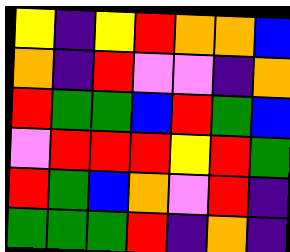[["yellow", "indigo", "yellow", "red", "orange", "orange", "blue"], ["orange", "indigo", "red", "violet", "violet", "indigo", "orange"], ["red", "green", "green", "blue", "red", "green", "blue"], ["violet", "red", "red", "red", "yellow", "red", "green"], ["red", "green", "blue", "orange", "violet", "red", "indigo"], ["green", "green", "green", "red", "indigo", "orange", "indigo"]]